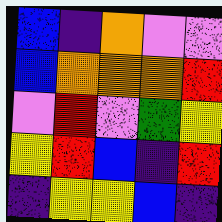[["blue", "indigo", "orange", "violet", "violet"], ["blue", "orange", "orange", "orange", "red"], ["violet", "red", "violet", "green", "yellow"], ["yellow", "red", "blue", "indigo", "red"], ["indigo", "yellow", "yellow", "blue", "indigo"]]